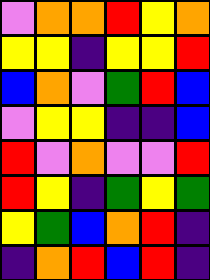[["violet", "orange", "orange", "red", "yellow", "orange"], ["yellow", "yellow", "indigo", "yellow", "yellow", "red"], ["blue", "orange", "violet", "green", "red", "blue"], ["violet", "yellow", "yellow", "indigo", "indigo", "blue"], ["red", "violet", "orange", "violet", "violet", "red"], ["red", "yellow", "indigo", "green", "yellow", "green"], ["yellow", "green", "blue", "orange", "red", "indigo"], ["indigo", "orange", "red", "blue", "red", "indigo"]]